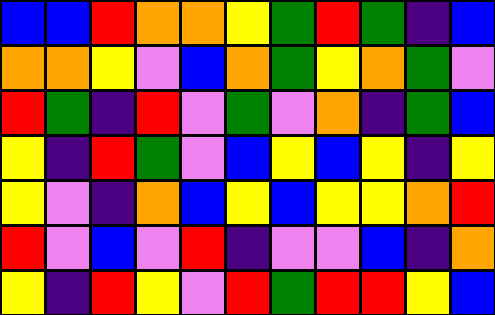[["blue", "blue", "red", "orange", "orange", "yellow", "green", "red", "green", "indigo", "blue"], ["orange", "orange", "yellow", "violet", "blue", "orange", "green", "yellow", "orange", "green", "violet"], ["red", "green", "indigo", "red", "violet", "green", "violet", "orange", "indigo", "green", "blue"], ["yellow", "indigo", "red", "green", "violet", "blue", "yellow", "blue", "yellow", "indigo", "yellow"], ["yellow", "violet", "indigo", "orange", "blue", "yellow", "blue", "yellow", "yellow", "orange", "red"], ["red", "violet", "blue", "violet", "red", "indigo", "violet", "violet", "blue", "indigo", "orange"], ["yellow", "indigo", "red", "yellow", "violet", "red", "green", "red", "red", "yellow", "blue"]]